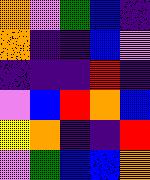[["orange", "violet", "green", "blue", "indigo"], ["orange", "indigo", "indigo", "blue", "violet"], ["indigo", "indigo", "indigo", "red", "indigo"], ["violet", "blue", "red", "orange", "blue"], ["yellow", "orange", "indigo", "indigo", "red"], ["violet", "green", "blue", "blue", "orange"]]